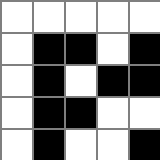[["white", "white", "white", "white", "white"], ["white", "black", "black", "white", "black"], ["white", "black", "white", "black", "black"], ["white", "black", "black", "white", "white"], ["white", "black", "white", "white", "black"]]